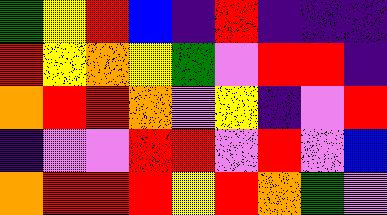[["green", "yellow", "red", "blue", "indigo", "red", "indigo", "indigo", "indigo"], ["red", "yellow", "orange", "yellow", "green", "violet", "red", "red", "indigo"], ["orange", "red", "red", "orange", "violet", "yellow", "indigo", "violet", "red"], ["indigo", "violet", "violet", "red", "red", "violet", "red", "violet", "blue"], ["orange", "red", "red", "red", "yellow", "red", "orange", "green", "violet"]]